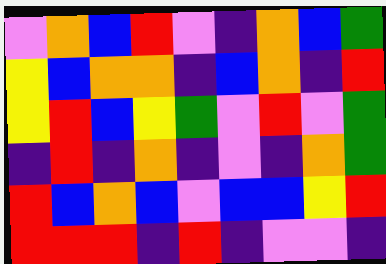[["violet", "orange", "blue", "red", "violet", "indigo", "orange", "blue", "green"], ["yellow", "blue", "orange", "orange", "indigo", "blue", "orange", "indigo", "red"], ["yellow", "red", "blue", "yellow", "green", "violet", "red", "violet", "green"], ["indigo", "red", "indigo", "orange", "indigo", "violet", "indigo", "orange", "green"], ["red", "blue", "orange", "blue", "violet", "blue", "blue", "yellow", "red"], ["red", "red", "red", "indigo", "red", "indigo", "violet", "violet", "indigo"]]